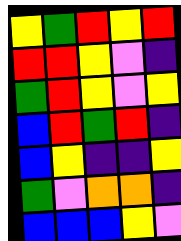[["yellow", "green", "red", "yellow", "red"], ["red", "red", "yellow", "violet", "indigo"], ["green", "red", "yellow", "violet", "yellow"], ["blue", "red", "green", "red", "indigo"], ["blue", "yellow", "indigo", "indigo", "yellow"], ["green", "violet", "orange", "orange", "indigo"], ["blue", "blue", "blue", "yellow", "violet"]]